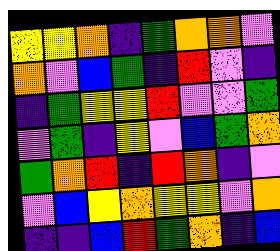[["yellow", "yellow", "orange", "indigo", "green", "orange", "orange", "violet"], ["orange", "violet", "blue", "green", "indigo", "red", "violet", "indigo"], ["indigo", "green", "yellow", "yellow", "red", "violet", "violet", "green"], ["violet", "green", "indigo", "yellow", "violet", "blue", "green", "orange"], ["green", "orange", "red", "indigo", "red", "orange", "indigo", "violet"], ["violet", "blue", "yellow", "orange", "yellow", "yellow", "violet", "orange"], ["indigo", "indigo", "blue", "red", "green", "orange", "indigo", "blue"]]